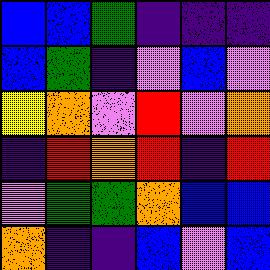[["blue", "blue", "green", "indigo", "indigo", "indigo"], ["blue", "green", "indigo", "violet", "blue", "violet"], ["yellow", "orange", "violet", "red", "violet", "orange"], ["indigo", "red", "orange", "red", "indigo", "red"], ["violet", "green", "green", "orange", "blue", "blue"], ["orange", "indigo", "indigo", "blue", "violet", "blue"]]